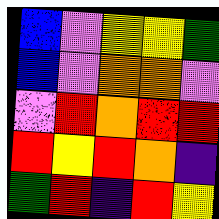[["blue", "violet", "yellow", "yellow", "green"], ["blue", "violet", "orange", "orange", "violet"], ["violet", "red", "orange", "red", "red"], ["red", "yellow", "red", "orange", "indigo"], ["green", "red", "indigo", "red", "yellow"]]